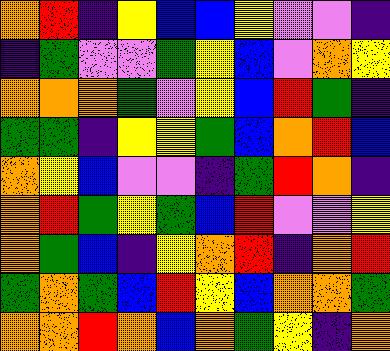[["orange", "red", "indigo", "yellow", "blue", "blue", "yellow", "violet", "violet", "indigo"], ["indigo", "green", "violet", "violet", "green", "yellow", "blue", "violet", "orange", "yellow"], ["orange", "orange", "orange", "green", "violet", "yellow", "blue", "red", "green", "indigo"], ["green", "green", "indigo", "yellow", "yellow", "green", "blue", "orange", "red", "blue"], ["orange", "yellow", "blue", "violet", "violet", "indigo", "green", "red", "orange", "indigo"], ["orange", "red", "green", "yellow", "green", "blue", "red", "violet", "violet", "yellow"], ["orange", "green", "blue", "indigo", "yellow", "orange", "red", "indigo", "orange", "red"], ["green", "orange", "green", "blue", "red", "yellow", "blue", "orange", "orange", "green"], ["orange", "orange", "red", "orange", "blue", "orange", "green", "yellow", "indigo", "orange"]]